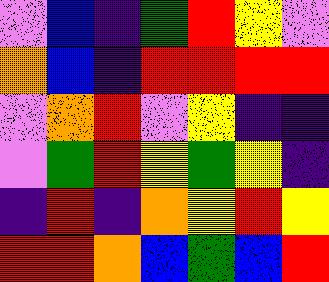[["violet", "blue", "indigo", "green", "red", "yellow", "violet"], ["orange", "blue", "indigo", "red", "red", "red", "red"], ["violet", "orange", "red", "violet", "yellow", "indigo", "indigo"], ["violet", "green", "red", "yellow", "green", "yellow", "indigo"], ["indigo", "red", "indigo", "orange", "yellow", "red", "yellow"], ["red", "red", "orange", "blue", "green", "blue", "red"]]